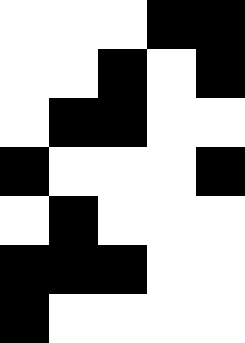[["white", "white", "white", "black", "black"], ["white", "white", "black", "white", "black"], ["white", "black", "black", "white", "white"], ["black", "white", "white", "white", "black"], ["white", "black", "white", "white", "white"], ["black", "black", "black", "white", "white"], ["black", "white", "white", "white", "white"]]